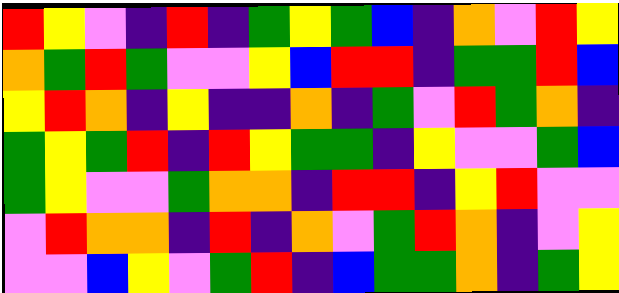[["red", "yellow", "violet", "indigo", "red", "indigo", "green", "yellow", "green", "blue", "indigo", "orange", "violet", "red", "yellow"], ["orange", "green", "red", "green", "violet", "violet", "yellow", "blue", "red", "red", "indigo", "green", "green", "red", "blue"], ["yellow", "red", "orange", "indigo", "yellow", "indigo", "indigo", "orange", "indigo", "green", "violet", "red", "green", "orange", "indigo"], ["green", "yellow", "green", "red", "indigo", "red", "yellow", "green", "green", "indigo", "yellow", "violet", "violet", "green", "blue"], ["green", "yellow", "violet", "violet", "green", "orange", "orange", "indigo", "red", "red", "indigo", "yellow", "red", "violet", "violet"], ["violet", "red", "orange", "orange", "indigo", "red", "indigo", "orange", "violet", "green", "red", "orange", "indigo", "violet", "yellow"], ["violet", "violet", "blue", "yellow", "violet", "green", "red", "indigo", "blue", "green", "green", "orange", "indigo", "green", "yellow"]]